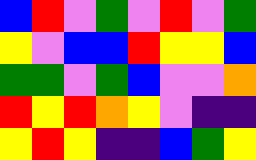[["blue", "red", "violet", "green", "violet", "red", "violet", "green"], ["yellow", "violet", "blue", "blue", "red", "yellow", "yellow", "blue"], ["green", "green", "violet", "green", "blue", "violet", "violet", "orange"], ["red", "yellow", "red", "orange", "yellow", "violet", "indigo", "indigo"], ["yellow", "red", "yellow", "indigo", "indigo", "blue", "green", "yellow"]]